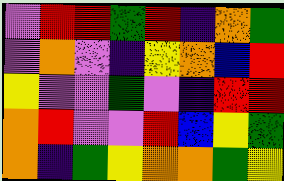[["violet", "red", "red", "green", "red", "indigo", "orange", "green"], ["violet", "orange", "violet", "indigo", "yellow", "orange", "blue", "red"], ["yellow", "violet", "violet", "green", "violet", "indigo", "red", "red"], ["orange", "red", "violet", "violet", "red", "blue", "yellow", "green"], ["orange", "indigo", "green", "yellow", "orange", "orange", "green", "yellow"]]